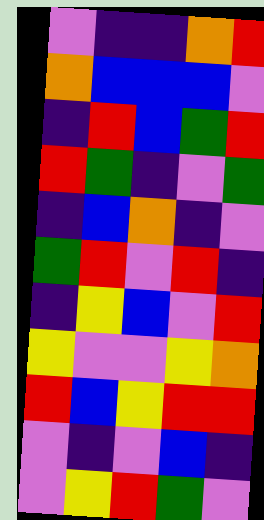[["violet", "indigo", "indigo", "orange", "red"], ["orange", "blue", "blue", "blue", "violet"], ["indigo", "red", "blue", "green", "red"], ["red", "green", "indigo", "violet", "green"], ["indigo", "blue", "orange", "indigo", "violet"], ["green", "red", "violet", "red", "indigo"], ["indigo", "yellow", "blue", "violet", "red"], ["yellow", "violet", "violet", "yellow", "orange"], ["red", "blue", "yellow", "red", "red"], ["violet", "indigo", "violet", "blue", "indigo"], ["violet", "yellow", "red", "green", "violet"]]